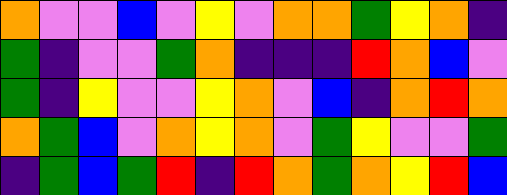[["orange", "violet", "violet", "blue", "violet", "yellow", "violet", "orange", "orange", "green", "yellow", "orange", "indigo"], ["green", "indigo", "violet", "violet", "green", "orange", "indigo", "indigo", "indigo", "red", "orange", "blue", "violet"], ["green", "indigo", "yellow", "violet", "violet", "yellow", "orange", "violet", "blue", "indigo", "orange", "red", "orange"], ["orange", "green", "blue", "violet", "orange", "yellow", "orange", "violet", "green", "yellow", "violet", "violet", "green"], ["indigo", "green", "blue", "green", "red", "indigo", "red", "orange", "green", "orange", "yellow", "red", "blue"]]